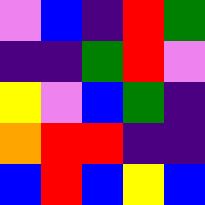[["violet", "blue", "indigo", "red", "green"], ["indigo", "indigo", "green", "red", "violet"], ["yellow", "violet", "blue", "green", "indigo"], ["orange", "red", "red", "indigo", "indigo"], ["blue", "red", "blue", "yellow", "blue"]]